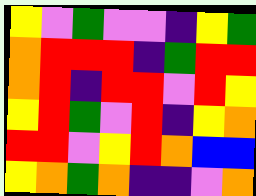[["yellow", "violet", "green", "violet", "violet", "indigo", "yellow", "green"], ["orange", "red", "red", "red", "indigo", "green", "red", "red"], ["orange", "red", "indigo", "red", "red", "violet", "red", "yellow"], ["yellow", "red", "green", "violet", "red", "indigo", "yellow", "orange"], ["red", "red", "violet", "yellow", "red", "orange", "blue", "blue"], ["yellow", "orange", "green", "orange", "indigo", "indigo", "violet", "orange"]]